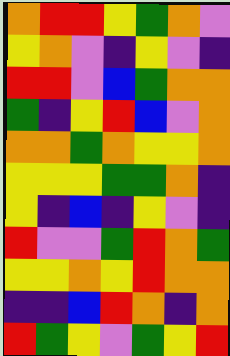[["orange", "red", "red", "yellow", "green", "orange", "violet"], ["yellow", "orange", "violet", "indigo", "yellow", "violet", "indigo"], ["red", "red", "violet", "blue", "green", "orange", "orange"], ["green", "indigo", "yellow", "red", "blue", "violet", "orange"], ["orange", "orange", "green", "orange", "yellow", "yellow", "orange"], ["yellow", "yellow", "yellow", "green", "green", "orange", "indigo"], ["yellow", "indigo", "blue", "indigo", "yellow", "violet", "indigo"], ["red", "violet", "violet", "green", "red", "orange", "green"], ["yellow", "yellow", "orange", "yellow", "red", "orange", "orange"], ["indigo", "indigo", "blue", "red", "orange", "indigo", "orange"], ["red", "green", "yellow", "violet", "green", "yellow", "red"]]